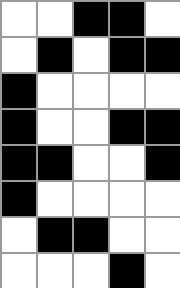[["white", "white", "black", "black", "white"], ["white", "black", "white", "black", "black"], ["black", "white", "white", "white", "white"], ["black", "white", "white", "black", "black"], ["black", "black", "white", "white", "black"], ["black", "white", "white", "white", "white"], ["white", "black", "black", "white", "white"], ["white", "white", "white", "black", "white"]]